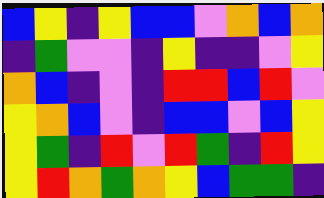[["blue", "yellow", "indigo", "yellow", "blue", "blue", "violet", "orange", "blue", "orange"], ["indigo", "green", "violet", "violet", "indigo", "yellow", "indigo", "indigo", "violet", "yellow"], ["orange", "blue", "indigo", "violet", "indigo", "red", "red", "blue", "red", "violet"], ["yellow", "orange", "blue", "violet", "indigo", "blue", "blue", "violet", "blue", "yellow"], ["yellow", "green", "indigo", "red", "violet", "red", "green", "indigo", "red", "yellow"], ["yellow", "red", "orange", "green", "orange", "yellow", "blue", "green", "green", "indigo"]]